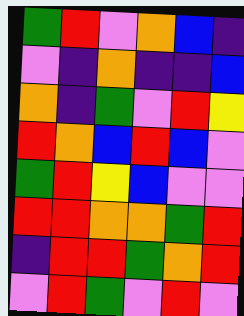[["green", "red", "violet", "orange", "blue", "indigo"], ["violet", "indigo", "orange", "indigo", "indigo", "blue"], ["orange", "indigo", "green", "violet", "red", "yellow"], ["red", "orange", "blue", "red", "blue", "violet"], ["green", "red", "yellow", "blue", "violet", "violet"], ["red", "red", "orange", "orange", "green", "red"], ["indigo", "red", "red", "green", "orange", "red"], ["violet", "red", "green", "violet", "red", "violet"]]